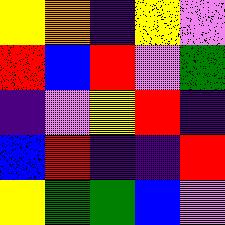[["yellow", "orange", "indigo", "yellow", "violet"], ["red", "blue", "red", "violet", "green"], ["indigo", "violet", "yellow", "red", "indigo"], ["blue", "red", "indigo", "indigo", "red"], ["yellow", "green", "green", "blue", "violet"]]